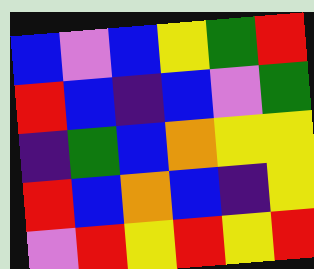[["blue", "violet", "blue", "yellow", "green", "red"], ["red", "blue", "indigo", "blue", "violet", "green"], ["indigo", "green", "blue", "orange", "yellow", "yellow"], ["red", "blue", "orange", "blue", "indigo", "yellow"], ["violet", "red", "yellow", "red", "yellow", "red"]]